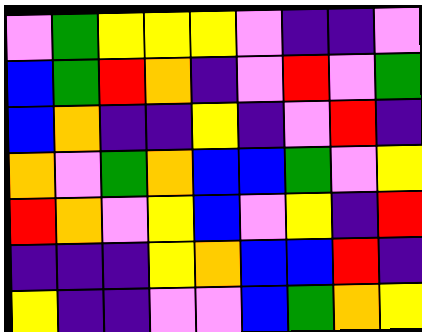[["violet", "green", "yellow", "yellow", "yellow", "violet", "indigo", "indigo", "violet"], ["blue", "green", "red", "orange", "indigo", "violet", "red", "violet", "green"], ["blue", "orange", "indigo", "indigo", "yellow", "indigo", "violet", "red", "indigo"], ["orange", "violet", "green", "orange", "blue", "blue", "green", "violet", "yellow"], ["red", "orange", "violet", "yellow", "blue", "violet", "yellow", "indigo", "red"], ["indigo", "indigo", "indigo", "yellow", "orange", "blue", "blue", "red", "indigo"], ["yellow", "indigo", "indigo", "violet", "violet", "blue", "green", "orange", "yellow"]]